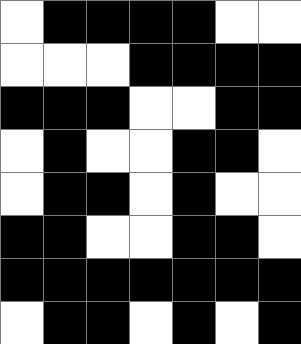[["white", "black", "black", "black", "black", "white", "white"], ["white", "white", "white", "black", "black", "black", "black"], ["black", "black", "black", "white", "white", "black", "black"], ["white", "black", "white", "white", "black", "black", "white"], ["white", "black", "black", "white", "black", "white", "white"], ["black", "black", "white", "white", "black", "black", "white"], ["black", "black", "black", "black", "black", "black", "black"], ["white", "black", "black", "white", "black", "white", "black"]]